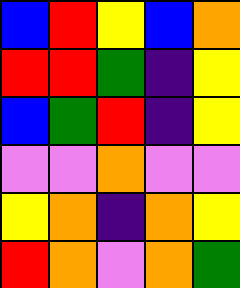[["blue", "red", "yellow", "blue", "orange"], ["red", "red", "green", "indigo", "yellow"], ["blue", "green", "red", "indigo", "yellow"], ["violet", "violet", "orange", "violet", "violet"], ["yellow", "orange", "indigo", "orange", "yellow"], ["red", "orange", "violet", "orange", "green"]]